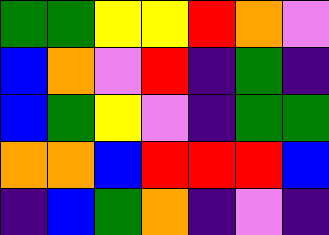[["green", "green", "yellow", "yellow", "red", "orange", "violet"], ["blue", "orange", "violet", "red", "indigo", "green", "indigo"], ["blue", "green", "yellow", "violet", "indigo", "green", "green"], ["orange", "orange", "blue", "red", "red", "red", "blue"], ["indigo", "blue", "green", "orange", "indigo", "violet", "indigo"]]